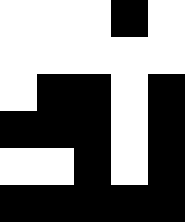[["white", "white", "white", "black", "white"], ["white", "white", "white", "white", "white"], ["white", "black", "black", "white", "black"], ["black", "black", "black", "white", "black"], ["white", "white", "black", "white", "black"], ["black", "black", "black", "black", "black"]]